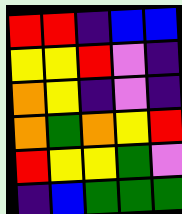[["red", "red", "indigo", "blue", "blue"], ["yellow", "yellow", "red", "violet", "indigo"], ["orange", "yellow", "indigo", "violet", "indigo"], ["orange", "green", "orange", "yellow", "red"], ["red", "yellow", "yellow", "green", "violet"], ["indigo", "blue", "green", "green", "green"]]